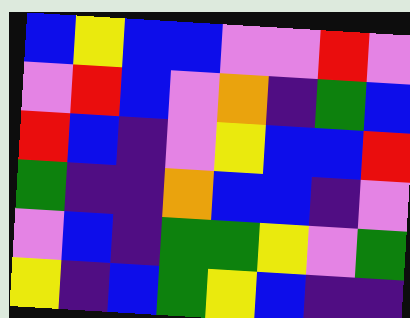[["blue", "yellow", "blue", "blue", "violet", "violet", "red", "violet"], ["violet", "red", "blue", "violet", "orange", "indigo", "green", "blue"], ["red", "blue", "indigo", "violet", "yellow", "blue", "blue", "red"], ["green", "indigo", "indigo", "orange", "blue", "blue", "indigo", "violet"], ["violet", "blue", "indigo", "green", "green", "yellow", "violet", "green"], ["yellow", "indigo", "blue", "green", "yellow", "blue", "indigo", "indigo"]]